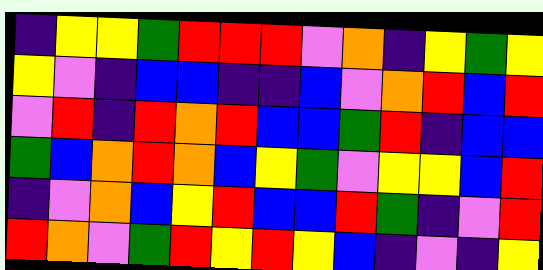[["indigo", "yellow", "yellow", "green", "red", "red", "red", "violet", "orange", "indigo", "yellow", "green", "yellow"], ["yellow", "violet", "indigo", "blue", "blue", "indigo", "indigo", "blue", "violet", "orange", "red", "blue", "red"], ["violet", "red", "indigo", "red", "orange", "red", "blue", "blue", "green", "red", "indigo", "blue", "blue"], ["green", "blue", "orange", "red", "orange", "blue", "yellow", "green", "violet", "yellow", "yellow", "blue", "red"], ["indigo", "violet", "orange", "blue", "yellow", "red", "blue", "blue", "red", "green", "indigo", "violet", "red"], ["red", "orange", "violet", "green", "red", "yellow", "red", "yellow", "blue", "indigo", "violet", "indigo", "yellow"]]